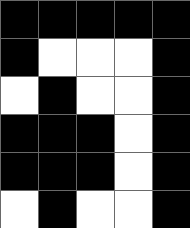[["black", "black", "black", "black", "black"], ["black", "white", "white", "white", "black"], ["white", "black", "white", "white", "black"], ["black", "black", "black", "white", "black"], ["black", "black", "black", "white", "black"], ["white", "black", "white", "white", "black"]]